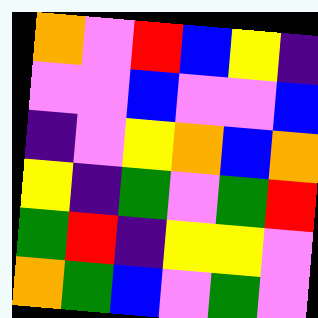[["orange", "violet", "red", "blue", "yellow", "indigo"], ["violet", "violet", "blue", "violet", "violet", "blue"], ["indigo", "violet", "yellow", "orange", "blue", "orange"], ["yellow", "indigo", "green", "violet", "green", "red"], ["green", "red", "indigo", "yellow", "yellow", "violet"], ["orange", "green", "blue", "violet", "green", "violet"]]